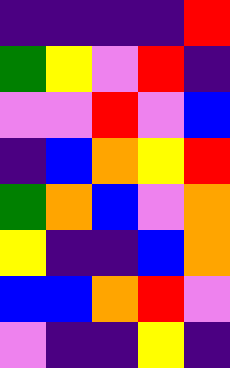[["indigo", "indigo", "indigo", "indigo", "red"], ["green", "yellow", "violet", "red", "indigo"], ["violet", "violet", "red", "violet", "blue"], ["indigo", "blue", "orange", "yellow", "red"], ["green", "orange", "blue", "violet", "orange"], ["yellow", "indigo", "indigo", "blue", "orange"], ["blue", "blue", "orange", "red", "violet"], ["violet", "indigo", "indigo", "yellow", "indigo"]]